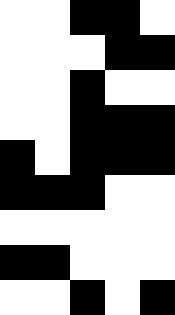[["white", "white", "black", "black", "white"], ["white", "white", "white", "black", "black"], ["white", "white", "black", "white", "white"], ["white", "white", "black", "black", "black"], ["black", "white", "black", "black", "black"], ["black", "black", "black", "white", "white"], ["white", "white", "white", "white", "white"], ["black", "black", "white", "white", "white"], ["white", "white", "black", "white", "black"]]